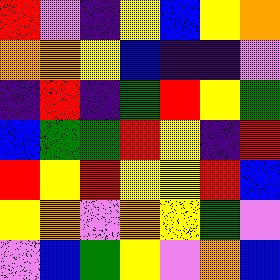[["red", "violet", "indigo", "yellow", "blue", "yellow", "orange"], ["orange", "orange", "yellow", "blue", "indigo", "indigo", "violet"], ["indigo", "red", "indigo", "green", "red", "yellow", "green"], ["blue", "green", "green", "red", "yellow", "indigo", "red"], ["red", "yellow", "red", "yellow", "yellow", "red", "blue"], ["yellow", "orange", "violet", "orange", "yellow", "green", "violet"], ["violet", "blue", "green", "yellow", "violet", "orange", "blue"]]